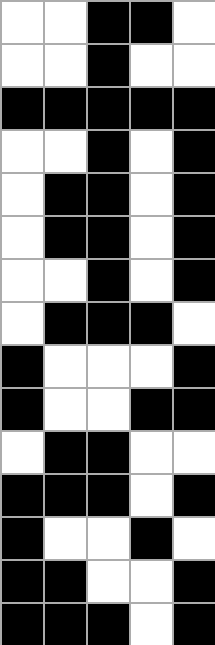[["white", "white", "black", "black", "white"], ["white", "white", "black", "white", "white"], ["black", "black", "black", "black", "black"], ["white", "white", "black", "white", "black"], ["white", "black", "black", "white", "black"], ["white", "black", "black", "white", "black"], ["white", "white", "black", "white", "black"], ["white", "black", "black", "black", "white"], ["black", "white", "white", "white", "black"], ["black", "white", "white", "black", "black"], ["white", "black", "black", "white", "white"], ["black", "black", "black", "white", "black"], ["black", "white", "white", "black", "white"], ["black", "black", "white", "white", "black"], ["black", "black", "black", "white", "black"]]